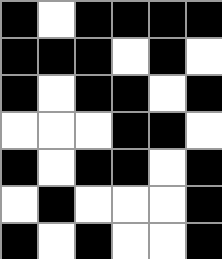[["black", "white", "black", "black", "black", "black"], ["black", "black", "black", "white", "black", "white"], ["black", "white", "black", "black", "white", "black"], ["white", "white", "white", "black", "black", "white"], ["black", "white", "black", "black", "white", "black"], ["white", "black", "white", "white", "white", "black"], ["black", "white", "black", "white", "white", "black"]]